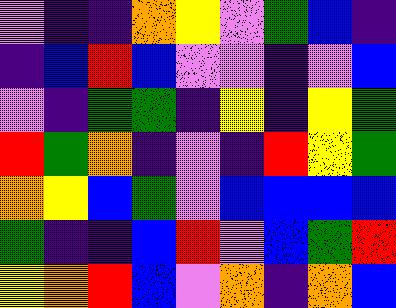[["violet", "indigo", "indigo", "orange", "yellow", "violet", "green", "blue", "indigo"], ["indigo", "blue", "red", "blue", "violet", "violet", "indigo", "violet", "blue"], ["violet", "indigo", "green", "green", "indigo", "yellow", "indigo", "yellow", "green"], ["red", "green", "orange", "indigo", "violet", "indigo", "red", "yellow", "green"], ["orange", "yellow", "blue", "green", "violet", "blue", "blue", "blue", "blue"], ["green", "indigo", "indigo", "blue", "red", "violet", "blue", "green", "red"], ["yellow", "orange", "red", "blue", "violet", "orange", "indigo", "orange", "blue"]]